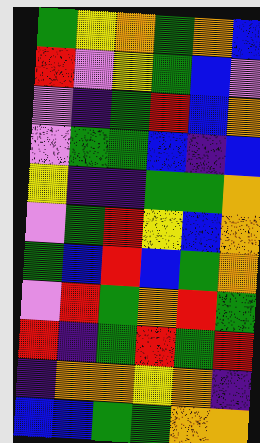[["green", "yellow", "orange", "green", "orange", "blue"], ["red", "violet", "yellow", "green", "blue", "violet"], ["violet", "indigo", "green", "red", "blue", "orange"], ["violet", "green", "green", "blue", "indigo", "blue"], ["yellow", "indigo", "indigo", "green", "green", "orange"], ["violet", "green", "red", "yellow", "blue", "orange"], ["green", "blue", "red", "blue", "green", "orange"], ["violet", "red", "green", "orange", "red", "green"], ["red", "indigo", "green", "red", "green", "red"], ["indigo", "orange", "orange", "yellow", "orange", "indigo"], ["blue", "blue", "green", "green", "orange", "orange"]]